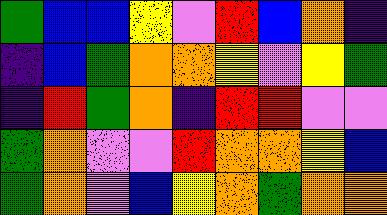[["green", "blue", "blue", "yellow", "violet", "red", "blue", "orange", "indigo"], ["indigo", "blue", "green", "orange", "orange", "yellow", "violet", "yellow", "green"], ["indigo", "red", "green", "orange", "indigo", "red", "red", "violet", "violet"], ["green", "orange", "violet", "violet", "red", "orange", "orange", "yellow", "blue"], ["green", "orange", "violet", "blue", "yellow", "orange", "green", "orange", "orange"]]